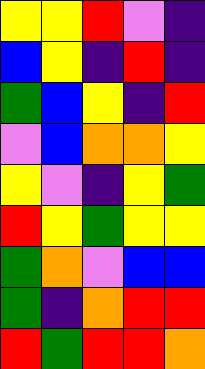[["yellow", "yellow", "red", "violet", "indigo"], ["blue", "yellow", "indigo", "red", "indigo"], ["green", "blue", "yellow", "indigo", "red"], ["violet", "blue", "orange", "orange", "yellow"], ["yellow", "violet", "indigo", "yellow", "green"], ["red", "yellow", "green", "yellow", "yellow"], ["green", "orange", "violet", "blue", "blue"], ["green", "indigo", "orange", "red", "red"], ["red", "green", "red", "red", "orange"]]